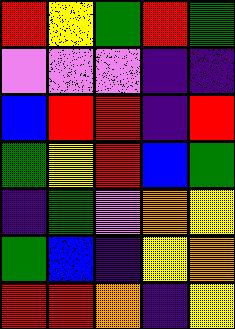[["red", "yellow", "green", "red", "green"], ["violet", "violet", "violet", "indigo", "indigo"], ["blue", "red", "red", "indigo", "red"], ["green", "yellow", "red", "blue", "green"], ["indigo", "green", "violet", "orange", "yellow"], ["green", "blue", "indigo", "yellow", "orange"], ["red", "red", "orange", "indigo", "yellow"]]